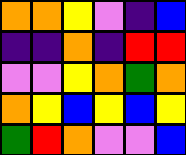[["orange", "orange", "yellow", "violet", "indigo", "blue"], ["indigo", "indigo", "orange", "indigo", "red", "red"], ["violet", "violet", "yellow", "orange", "green", "orange"], ["orange", "yellow", "blue", "yellow", "blue", "yellow"], ["green", "red", "orange", "violet", "violet", "blue"]]